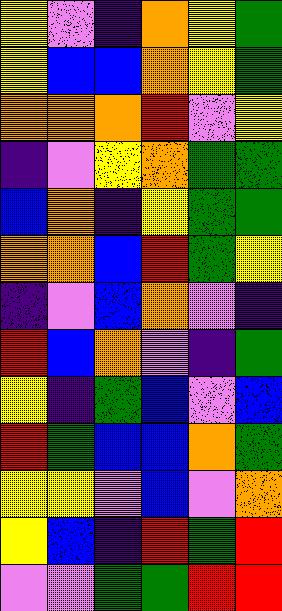[["yellow", "violet", "indigo", "orange", "yellow", "green"], ["yellow", "blue", "blue", "orange", "yellow", "green"], ["orange", "orange", "orange", "red", "violet", "yellow"], ["indigo", "violet", "yellow", "orange", "green", "green"], ["blue", "orange", "indigo", "yellow", "green", "green"], ["orange", "orange", "blue", "red", "green", "yellow"], ["indigo", "violet", "blue", "orange", "violet", "indigo"], ["red", "blue", "orange", "violet", "indigo", "green"], ["yellow", "indigo", "green", "blue", "violet", "blue"], ["red", "green", "blue", "blue", "orange", "green"], ["yellow", "yellow", "violet", "blue", "violet", "orange"], ["yellow", "blue", "indigo", "red", "green", "red"], ["violet", "violet", "green", "green", "red", "red"]]